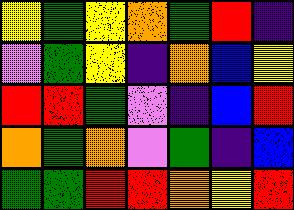[["yellow", "green", "yellow", "orange", "green", "red", "indigo"], ["violet", "green", "yellow", "indigo", "orange", "blue", "yellow"], ["red", "red", "green", "violet", "indigo", "blue", "red"], ["orange", "green", "orange", "violet", "green", "indigo", "blue"], ["green", "green", "red", "red", "orange", "yellow", "red"]]